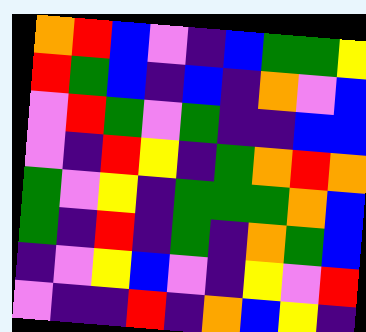[["orange", "red", "blue", "violet", "indigo", "blue", "green", "green", "yellow"], ["red", "green", "blue", "indigo", "blue", "indigo", "orange", "violet", "blue"], ["violet", "red", "green", "violet", "green", "indigo", "indigo", "blue", "blue"], ["violet", "indigo", "red", "yellow", "indigo", "green", "orange", "red", "orange"], ["green", "violet", "yellow", "indigo", "green", "green", "green", "orange", "blue"], ["green", "indigo", "red", "indigo", "green", "indigo", "orange", "green", "blue"], ["indigo", "violet", "yellow", "blue", "violet", "indigo", "yellow", "violet", "red"], ["violet", "indigo", "indigo", "red", "indigo", "orange", "blue", "yellow", "indigo"]]